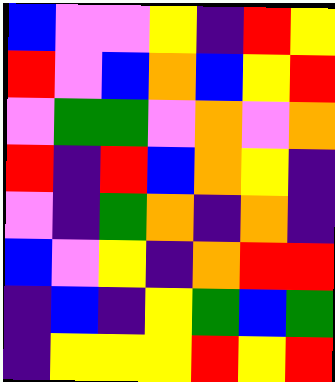[["blue", "violet", "violet", "yellow", "indigo", "red", "yellow"], ["red", "violet", "blue", "orange", "blue", "yellow", "red"], ["violet", "green", "green", "violet", "orange", "violet", "orange"], ["red", "indigo", "red", "blue", "orange", "yellow", "indigo"], ["violet", "indigo", "green", "orange", "indigo", "orange", "indigo"], ["blue", "violet", "yellow", "indigo", "orange", "red", "red"], ["indigo", "blue", "indigo", "yellow", "green", "blue", "green"], ["indigo", "yellow", "yellow", "yellow", "red", "yellow", "red"]]